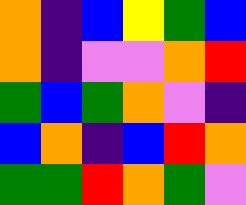[["orange", "indigo", "blue", "yellow", "green", "blue"], ["orange", "indigo", "violet", "violet", "orange", "red"], ["green", "blue", "green", "orange", "violet", "indigo"], ["blue", "orange", "indigo", "blue", "red", "orange"], ["green", "green", "red", "orange", "green", "violet"]]